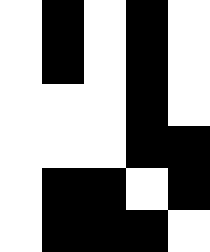[["white", "black", "white", "black", "white"], ["white", "black", "white", "black", "white"], ["white", "white", "white", "black", "white"], ["white", "white", "white", "black", "black"], ["white", "black", "black", "white", "black"], ["white", "black", "black", "black", "white"]]